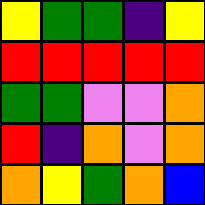[["yellow", "green", "green", "indigo", "yellow"], ["red", "red", "red", "red", "red"], ["green", "green", "violet", "violet", "orange"], ["red", "indigo", "orange", "violet", "orange"], ["orange", "yellow", "green", "orange", "blue"]]